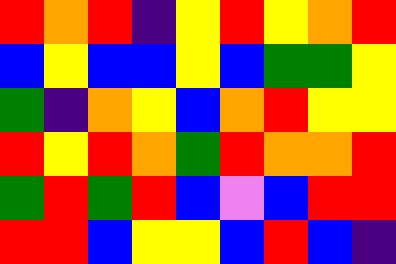[["red", "orange", "red", "indigo", "yellow", "red", "yellow", "orange", "red"], ["blue", "yellow", "blue", "blue", "yellow", "blue", "green", "green", "yellow"], ["green", "indigo", "orange", "yellow", "blue", "orange", "red", "yellow", "yellow"], ["red", "yellow", "red", "orange", "green", "red", "orange", "orange", "red"], ["green", "red", "green", "red", "blue", "violet", "blue", "red", "red"], ["red", "red", "blue", "yellow", "yellow", "blue", "red", "blue", "indigo"]]